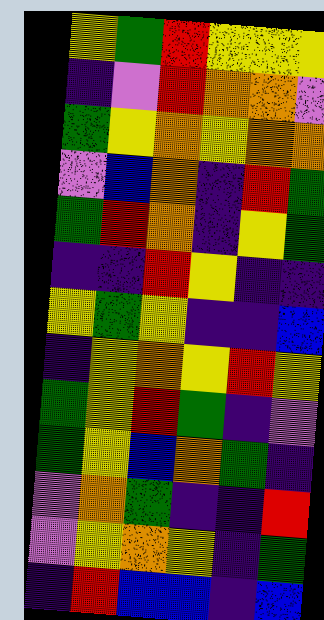[["yellow", "green", "red", "yellow", "yellow", "yellow"], ["indigo", "violet", "red", "orange", "orange", "violet"], ["green", "yellow", "orange", "yellow", "orange", "orange"], ["violet", "blue", "orange", "indigo", "red", "green"], ["green", "red", "orange", "indigo", "yellow", "green"], ["indigo", "indigo", "red", "yellow", "indigo", "indigo"], ["yellow", "green", "yellow", "indigo", "indigo", "blue"], ["indigo", "yellow", "orange", "yellow", "red", "yellow"], ["green", "yellow", "red", "green", "indigo", "violet"], ["green", "yellow", "blue", "orange", "green", "indigo"], ["violet", "orange", "green", "indigo", "indigo", "red"], ["violet", "yellow", "orange", "yellow", "indigo", "green"], ["indigo", "red", "blue", "blue", "indigo", "blue"]]